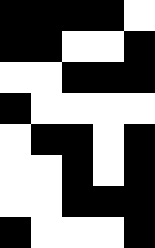[["black", "black", "black", "black", "white"], ["black", "black", "white", "white", "black"], ["white", "white", "black", "black", "black"], ["black", "white", "white", "white", "white"], ["white", "black", "black", "white", "black"], ["white", "white", "black", "white", "black"], ["white", "white", "black", "black", "black"], ["black", "white", "white", "white", "black"]]